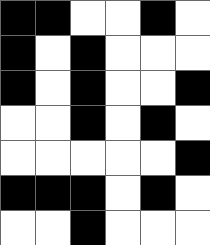[["black", "black", "white", "white", "black", "white"], ["black", "white", "black", "white", "white", "white"], ["black", "white", "black", "white", "white", "black"], ["white", "white", "black", "white", "black", "white"], ["white", "white", "white", "white", "white", "black"], ["black", "black", "black", "white", "black", "white"], ["white", "white", "black", "white", "white", "white"]]